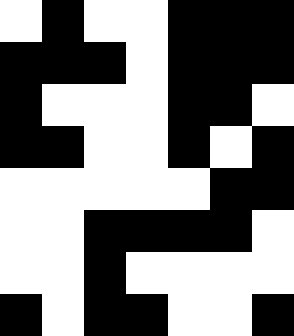[["white", "black", "white", "white", "black", "black", "black"], ["black", "black", "black", "white", "black", "black", "black"], ["black", "white", "white", "white", "black", "black", "white"], ["black", "black", "white", "white", "black", "white", "black"], ["white", "white", "white", "white", "white", "black", "black"], ["white", "white", "black", "black", "black", "black", "white"], ["white", "white", "black", "white", "white", "white", "white"], ["black", "white", "black", "black", "white", "white", "black"]]